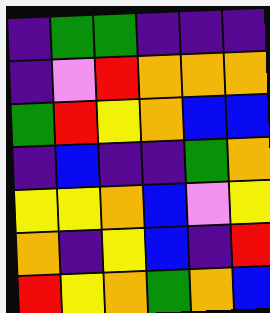[["indigo", "green", "green", "indigo", "indigo", "indigo"], ["indigo", "violet", "red", "orange", "orange", "orange"], ["green", "red", "yellow", "orange", "blue", "blue"], ["indigo", "blue", "indigo", "indigo", "green", "orange"], ["yellow", "yellow", "orange", "blue", "violet", "yellow"], ["orange", "indigo", "yellow", "blue", "indigo", "red"], ["red", "yellow", "orange", "green", "orange", "blue"]]